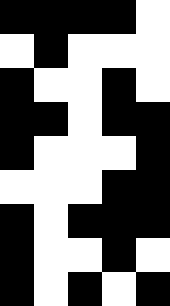[["black", "black", "black", "black", "white"], ["white", "black", "white", "white", "white"], ["black", "white", "white", "black", "white"], ["black", "black", "white", "black", "black"], ["black", "white", "white", "white", "black"], ["white", "white", "white", "black", "black"], ["black", "white", "black", "black", "black"], ["black", "white", "white", "black", "white"], ["black", "white", "black", "white", "black"]]